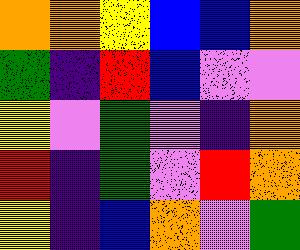[["orange", "orange", "yellow", "blue", "blue", "orange"], ["green", "indigo", "red", "blue", "violet", "violet"], ["yellow", "violet", "green", "violet", "indigo", "orange"], ["red", "indigo", "green", "violet", "red", "orange"], ["yellow", "indigo", "blue", "orange", "violet", "green"]]